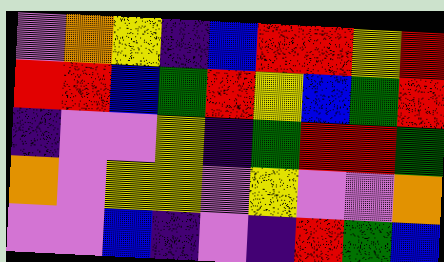[["violet", "orange", "yellow", "indigo", "blue", "red", "red", "yellow", "red"], ["red", "red", "blue", "green", "red", "yellow", "blue", "green", "red"], ["indigo", "violet", "violet", "yellow", "indigo", "green", "red", "red", "green"], ["orange", "violet", "yellow", "yellow", "violet", "yellow", "violet", "violet", "orange"], ["violet", "violet", "blue", "indigo", "violet", "indigo", "red", "green", "blue"]]